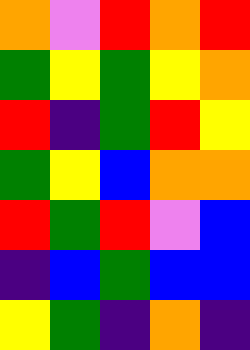[["orange", "violet", "red", "orange", "red"], ["green", "yellow", "green", "yellow", "orange"], ["red", "indigo", "green", "red", "yellow"], ["green", "yellow", "blue", "orange", "orange"], ["red", "green", "red", "violet", "blue"], ["indigo", "blue", "green", "blue", "blue"], ["yellow", "green", "indigo", "orange", "indigo"]]